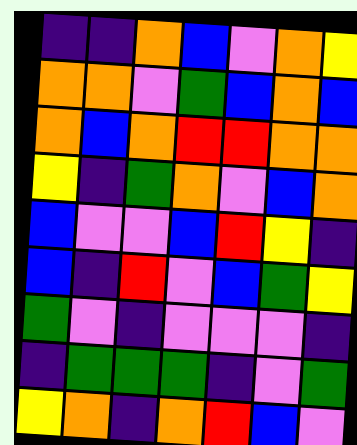[["indigo", "indigo", "orange", "blue", "violet", "orange", "yellow"], ["orange", "orange", "violet", "green", "blue", "orange", "blue"], ["orange", "blue", "orange", "red", "red", "orange", "orange"], ["yellow", "indigo", "green", "orange", "violet", "blue", "orange"], ["blue", "violet", "violet", "blue", "red", "yellow", "indigo"], ["blue", "indigo", "red", "violet", "blue", "green", "yellow"], ["green", "violet", "indigo", "violet", "violet", "violet", "indigo"], ["indigo", "green", "green", "green", "indigo", "violet", "green"], ["yellow", "orange", "indigo", "orange", "red", "blue", "violet"]]